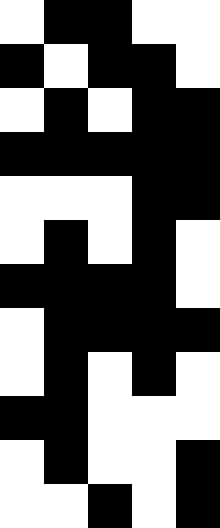[["white", "black", "black", "white", "white"], ["black", "white", "black", "black", "white"], ["white", "black", "white", "black", "black"], ["black", "black", "black", "black", "black"], ["white", "white", "white", "black", "black"], ["white", "black", "white", "black", "white"], ["black", "black", "black", "black", "white"], ["white", "black", "black", "black", "black"], ["white", "black", "white", "black", "white"], ["black", "black", "white", "white", "white"], ["white", "black", "white", "white", "black"], ["white", "white", "black", "white", "black"]]